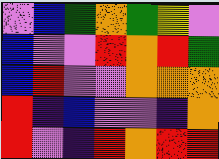[["violet", "blue", "green", "orange", "green", "yellow", "violet"], ["blue", "violet", "violet", "red", "orange", "red", "green"], ["blue", "red", "violet", "violet", "orange", "orange", "orange"], ["red", "indigo", "blue", "violet", "violet", "indigo", "orange"], ["red", "violet", "indigo", "red", "orange", "red", "red"]]